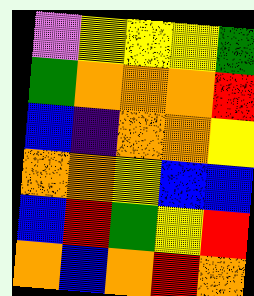[["violet", "yellow", "yellow", "yellow", "green"], ["green", "orange", "orange", "orange", "red"], ["blue", "indigo", "orange", "orange", "yellow"], ["orange", "orange", "yellow", "blue", "blue"], ["blue", "red", "green", "yellow", "red"], ["orange", "blue", "orange", "red", "orange"]]